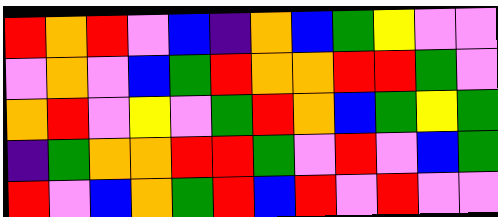[["red", "orange", "red", "violet", "blue", "indigo", "orange", "blue", "green", "yellow", "violet", "violet"], ["violet", "orange", "violet", "blue", "green", "red", "orange", "orange", "red", "red", "green", "violet"], ["orange", "red", "violet", "yellow", "violet", "green", "red", "orange", "blue", "green", "yellow", "green"], ["indigo", "green", "orange", "orange", "red", "red", "green", "violet", "red", "violet", "blue", "green"], ["red", "violet", "blue", "orange", "green", "red", "blue", "red", "violet", "red", "violet", "violet"]]